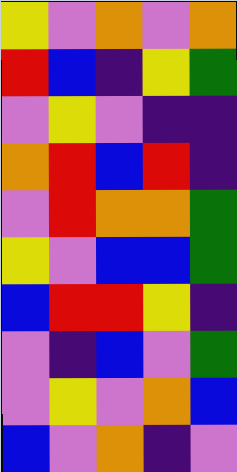[["yellow", "violet", "orange", "violet", "orange"], ["red", "blue", "indigo", "yellow", "green"], ["violet", "yellow", "violet", "indigo", "indigo"], ["orange", "red", "blue", "red", "indigo"], ["violet", "red", "orange", "orange", "green"], ["yellow", "violet", "blue", "blue", "green"], ["blue", "red", "red", "yellow", "indigo"], ["violet", "indigo", "blue", "violet", "green"], ["violet", "yellow", "violet", "orange", "blue"], ["blue", "violet", "orange", "indigo", "violet"]]